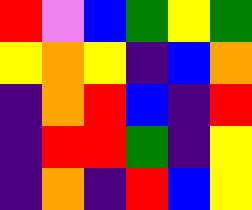[["red", "violet", "blue", "green", "yellow", "green"], ["yellow", "orange", "yellow", "indigo", "blue", "orange"], ["indigo", "orange", "red", "blue", "indigo", "red"], ["indigo", "red", "red", "green", "indigo", "yellow"], ["indigo", "orange", "indigo", "red", "blue", "yellow"]]